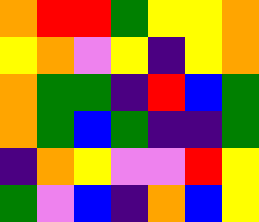[["orange", "red", "red", "green", "yellow", "yellow", "orange"], ["yellow", "orange", "violet", "yellow", "indigo", "yellow", "orange"], ["orange", "green", "green", "indigo", "red", "blue", "green"], ["orange", "green", "blue", "green", "indigo", "indigo", "green"], ["indigo", "orange", "yellow", "violet", "violet", "red", "yellow"], ["green", "violet", "blue", "indigo", "orange", "blue", "yellow"]]